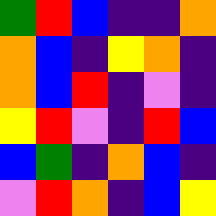[["green", "red", "blue", "indigo", "indigo", "orange"], ["orange", "blue", "indigo", "yellow", "orange", "indigo"], ["orange", "blue", "red", "indigo", "violet", "indigo"], ["yellow", "red", "violet", "indigo", "red", "blue"], ["blue", "green", "indigo", "orange", "blue", "indigo"], ["violet", "red", "orange", "indigo", "blue", "yellow"]]